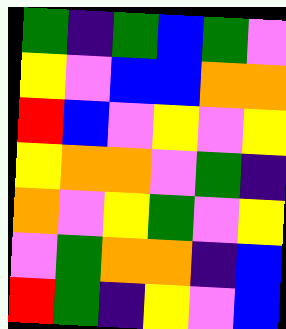[["green", "indigo", "green", "blue", "green", "violet"], ["yellow", "violet", "blue", "blue", "orange", "orange"], ["red", "blue", "violet", "yellow", "violet", "yellow"], ["yellow", "orange", "orange", "violet", "green", "indigo"], ["orange", "violet", "yellow", "green", "violet", "yellow"], ["violet", "green", "orange", "orange", "indigo", "blue"], ["red", "green", "indigo", "yellow", "violet", "blue"]]